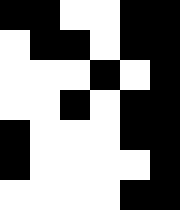[["black", "black", "white", "white", "black", "black"], ["white", "black", "black", "white", "black", "black"], ["white", "white", "white", "black", "white", "black"], ["white", "white", "black", "white", "black", "black"], ["black", "white", "white", "white", "black", "black"], ["black", "white", "white", "white", "white", "black"], ["white", "white", "white", "white", "black", "black"]]